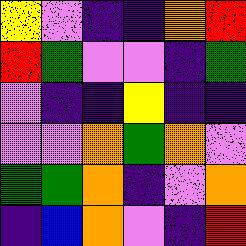[["yellow", "violet", "indigo", "indigo", "orange", "red"], ["red", "green", "violet", "violet", "indigo", "green"], ["violet", "indigo", "indigo", "yellow", "indigo", "indigo"], ["violet", "violet", "orange", "green", "orange", "violet"], ["green", "green", "orange", "indigo", "violet", "orange"], ["indigo", "blue", "orange", "violet", "indigo", "red"]]